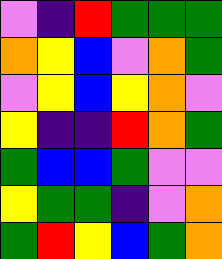[["violet", "indigo", "red", "green", "green", "green"], ["orange", "yellow", "blue", "violet", "orange", "green"], ["violet", "yellow", "blue", "yellow", "orange", "violet"], ["yellow", "indigo", "indigo", "red", "orange", "green"], ["green", "blue", "blue", "green", "violet", "violet"], ["yellow", "green", "green", "indigo", "violet", "orange"], ["green", "red", "yellow", "blue", "green", "orange"]]